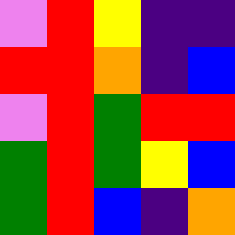[["violet", "red", "yellow", "indigo", "indigo"], ["red", "red", "orange", "indigo", "blue"], ["violet", "red", "green", "red", "red"], ["green", "red", "green", "yellow", "blue"], ["green", "red", "blue", "indigo", "orange"]]